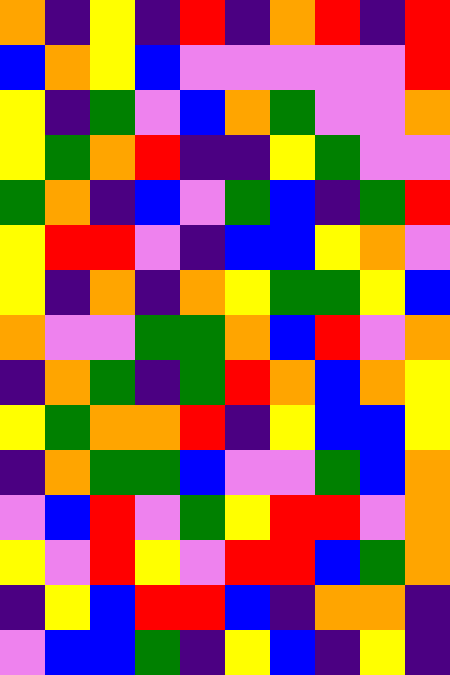[["orange", "indigo", "yellow", "indigo", "red", "indigo", "orange", "red", "indigo", "red"], ["blue", "orange", "yellow", "blue", "violet", "violet", "violet", "violet", "violet", "red"], ["yellow", "indigo", "green", "violet", "blue", "orange", "green", "violet", "violet", "orange"], ["yellow", "green", "orange", "red", "indigo", "indigo", "yellow", "green", "violet", "violet"], ["green", "orange", "indigo", "blue", "violet", "green", "blue", "indigo", "green", "red"], ["yellow", "red", "red", "violet", "indigo", "blue", "blue", "yellow", "orange", "violet"], ["yellow", "indigo", "orange", "indigo", "orange", "yellow", "green", "green", "yellow", "blue"], ["orange", "violet", "violet", "green", "green", "orange", "blue", "red", "violet", "orange"], ["indigo", "orange", "green", "indigo", "green", "red", "orange", "blue", "orange", "yellow"], ["yellow", "green", "orange", "orange", "red", "indigo", "yellow", "blue", "blue", "yellow"], ["indigo", "orange", "green", "green", "blue", "violet", "violet", "green", "blue", "orange"], ["violet", "blue", "red", "violet", "green", "yellow", "red", "red", "violet", "orange"], ["yellow", "violet", "red", "yellow", "violet", "red", "red", "blue", "green", "orange"], ["indigo", "yellow", "blue", "red", "red", "blue", "indigo", "orange", "orange", "indigo"], ["violet", "blue", "blue", "green", "indigo", "yellow", "blue", "indigo", "yellow", "indigo"]]